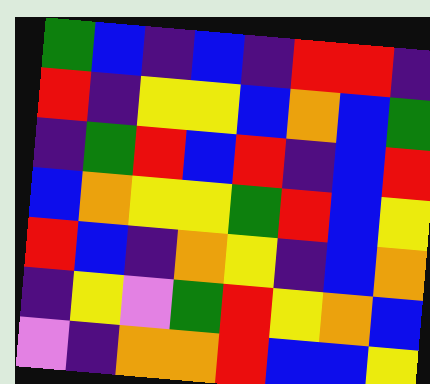[["green", "blue", "indigo", "blue", "indigo", "red", "red", "indigo"], ["red", "indigo", "yellow", "yellow", "blue", "orange", "blue", "green"], ["indigo", "green", "red", "blue", "red", "indigo", "blue", "red"], ["blue", "orange", "yellow", "yellow", "green", "red", "blue", "yellow"], ["red", "blue", "indigo", "orange", "yellow", "indigo", "blue", "orange"], ["indigo", "yellow", "violet", "green", "red", "yellow", "orange", "blue"], ["violet", "indigo", "orange", "orange", "red", "blue", "blue", "yellow"]]